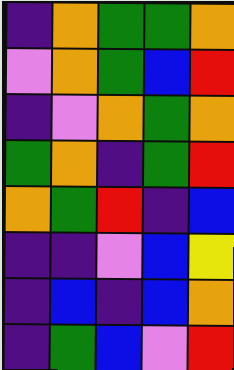[["indigo", "orange", "green", "green", "orange"], ["violet", "orange", "green", "blue", "red"], ["indigo", "violet", "orange", "green", "orange"], ["green", "orange", "indigo", "green", "red"], ["orange", "green", "red", "indigo", "blue"], ["indigo", "indigo", "violet", "blue", "yellow"], ["indigo", "blue", "indigo", "blue", "orange"], ["indigo", "green", "blue", "violet", "red"]]